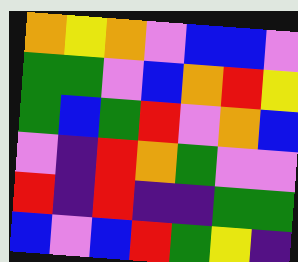[["orange", "yellow", "orange", "violet", "blue", "blue", "violet"], ["green", "green", "violet", "blue", "orange", "red", "yellow"], ["green", "blue", "green", "red", "violet", "orange", "blue"], ["violet", "indigo", "red", "orange", "green", "violet", "violet"], ["red", "indigo", "red", "indigo", "indigo", "green", "green"], ["blue", "violet", "blue", "red", "green", "yellow", "indigo"]]